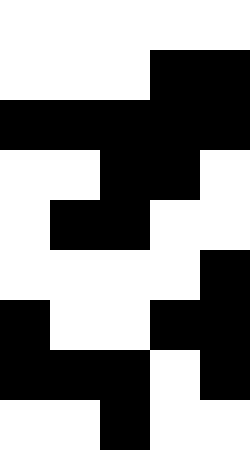[["white", "white", "white", "white", "white"], ["white", "white", "white", "black", "black"], ["black", "black", "black", "black", "black"], ["white", "white", "black", "black", "white"], ["white", "black", "black", "white", "white"], ["white", "white", "white", "white", "black"], ["black", "white", "white", "black", "black"], ["black", "black", "black", "white", "black"], ["white", "white", "black", "white", "white"]]